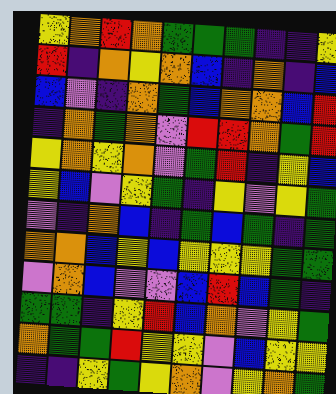[["yellow", "orange", "red", "orange", "green", "green", "green", "indigo", "indigo", "yellow"], ["red", "indigo", "orange", "yellow", "orange", "blue", "indigo", "orange", "indigo", "blue"], ["blue", "violet", "indigo", "orange", "green", "blue", "orange", "orange", "blue", "red"], ["indigo", "orange", "green", "orange", "violet", "red", "red", "orange", "green", "red"], ["yellow", "orange", "yellow", "orange", "violet", "green", "red", "indigo", "yellow", "blue"], ["yellow", "blue", "violet", "yellow", "green", "indigo", "yellow", "violet", "yellow", "green"], ["violet", "indigo", "orange", "blue", "indigo", "green", "blue", "green", "indigo", "green"], ["orange", "orange", "blue", "yellow", "blue", "yellow", "yellow", "yellow", "green", "green"], ["violet", "orange", "blue", "violet", "violet", "blue", "red", "blue", "green", "indigo"], ["green", "green", "indigo", "yellow", "red", "blue", "orange", "violet", "yellow", "green"], ["orange", "green", "green", "red", "yellow", "yellow", "violet", "blue", "yellow", "yellow"], ["indigo", "indigo", "yellow", "green", "yellow", "orange", "violet", "yellow", "orange", "green"]]